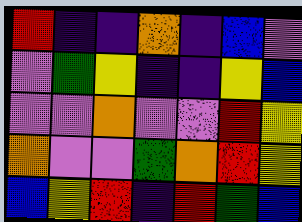[["red", "indigo", "indigo", "orange", "indigo", "blue", "violet"], ["violet", "green", "yellow", "indigo", "indigo", "yellow", "blue"], ["violet", "violet", "orange", "violet", "violet", "red", "yellow"], ["orange", "violet", "violet", "green", "orange", "red", "yellow"], ["blue", "yellow", "red", "indigo", "red", "green", "blue"]]